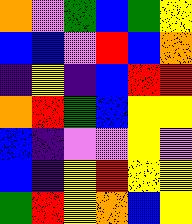[["orange", "violet", "green", "blue", "green", "yellow"], ["blue", "blue", "violet", "red", "blue", "orange"], ["indigo", "yellow", "indigo", "blue", "red", "red"], ["orange", "red", "green", "blue", "yellow", "yellow"], ["blue", "indigo", "violet", "violet", "yellow", "violet"], ["blue", "indigo", "yellow", "red", "yellow", "yellow"], ["green", "red", "yellow", "orange", "blue", "yellow"]]